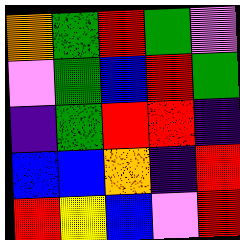[["orange", "green", "red", "green", "violet"], ["violet", "green", "blue", "red", "green"], ["indigo", "green", "red", "red", "indigo"], ["blue", "blue", "orange", "indigo", "red"], ["red", "yellow", "blue", "violet", "red"]]